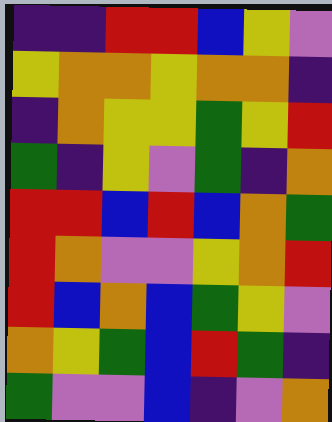[["indigo", "indigo", "red", "red", "blue", "yellow", "violet"], ["yellow", "orange", "orange", "yellow", "orange", "orange", "indigo"], ["indigo", "orange", "yellow", "yellow", "green", "yellow", "red"], ["green", "indigo", "yellow", "violet", "green", "indigo", "orange"], ["red", "red", "blue", "red", "blue", "orange", "green"], ["red", "orange", "violet", "violet", "yellow", "orange", "red"], ["red", "blue", "orange", "blue", "green", "yellow", "violet"], ["orange", "yellow", "green", "blue", "red", "green", "indigo"], ["green", "violet", "violet", "blue", "indigo", "violet", "orange"]]